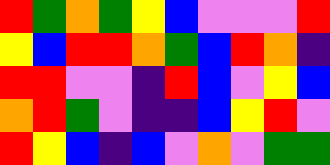[["red", "green", "orange", "green", "yellow", "blue", "violet", "violet", "violet", "red"], ["yellow", "blue", "red", "red", "orange", "green", "blue", "red", "orange", "indigo"], ["red", "red", "violet", "violet", "indigo", "red", "blue", "violet", "yellow", "blue"], ["orange", "red", "green", "violet", "indigo", "indigo", "blue", "yellow", "red", "violet"], ["red", "yellow", "blue", "indigo", "blue", "violet", "orange", "violet", "green", "green"]]